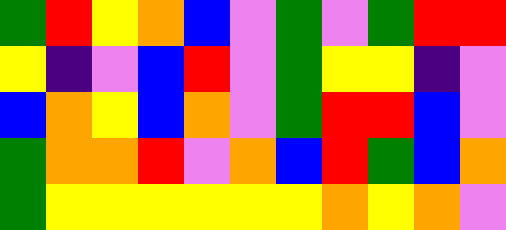[["green", "red", "yellow", "orange", "blue", "violet", "green", "violet", "green", "red", "red"], ["yellow", "indigo", "violet", "blue", "red", "violet", "green", "yellow", "yellow", "indigo", "violet"], ["blue", "orange", "yellow", "blue", "orange", "violet", "green", "red", "red", "blue", "violet"], ["green", "orange", "orange", "red", "violet", "orange", "blue", "red", "green", "blue", "orange"], ["green", "yellow", "yellow", "yellow", "yellow", "yellow", "yellow", "orange", "yellow", "orange", "violet"]]